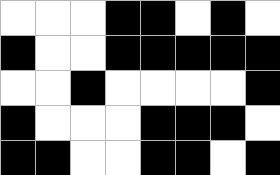[["white", "white", "white", "black", "black", "white", "black", "white"], ["black", "white", "white", "black", "black", "black", "black", "black"], ["white", "white", "black", "white", "white", "white", "white", "black"], ["black", "white", "white", "white", "black", "black", "black", "white"], ["black", "black", "white", "white", "black", "black", "white", "black"]]